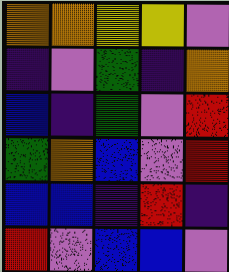[["orange", "orange", "yellow", "yellow", "violet"], ["indigo", "violet", "green", "indigo", "orange"], ["blue", "indigo", "green", "violet", "red"], ["green", "orange", "blue", "violet", "red"], ["blue", "blue", "indigo", "red", "indigo"], ["red", "violet", "blue", "blue", "violet"]]